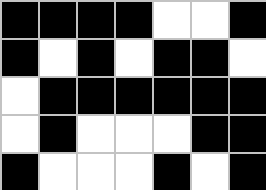[["black", "black", "black", "black", "white", "white", "black"], ["black", "white", "black", "white", "black", "black", "white"], ["white", "black", "black", "black", "black", "black", "black"], ["white", "black", "white", "white", "white", "black", "black"], ["black", "white", "white", "white", "black", "white", "black"]]